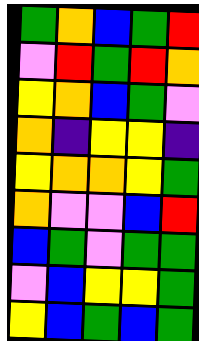[["green", "orange", "blue", "green", "red"], ["violet", "red", "green", "red", "orange"], ["yellow", "orange", "blue", "green", "violet"], ["orange", "indigo", "yellow", "yellow", "indigo"], ["yellow", "orange", "orange", "yellow", "green"], ["orange", "violet", "violet", "blue", "red"], ["blue", "green", "violet", "green", "green"], ["violet", "blue", "yellow", "yellow", "green"], ["yellow", "blue", "green", "blue", "green"]]